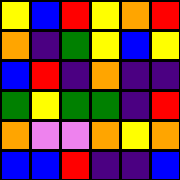[["yellow", "blue", "red", "yellow", "orange", "red"], ["orange", "indigo", "green", "yellow", "blue", "yellow"], ["blue", "red", "indigo", "orange", "indigo", "indigo"], ["green", "yellow", "green", "green", "indigo", "red"], ["orange", "violet", "violet", "orange", "yellow", "orange"], ["blue", "blue", "red", "indigo", "indigo", "blue"]]